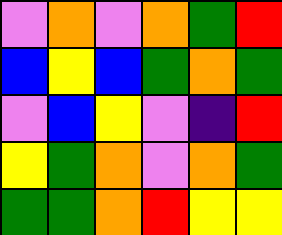[["violet", "orange", "violet", "orange", "green", "red"], ["blue", "yellow", "blue", "green", "orange", "green"], ["violet", "blue", "yellow", "violet", "indigo", "red"], ["yellow", "green", "orange", "violet", "orange", "green"], ["green", "green", "orange", "red", "yellow", "yellow"]]